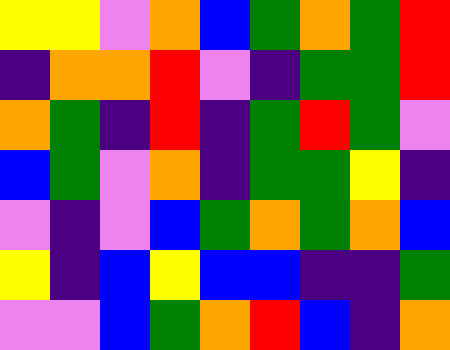[["yellow", "yellow", "violet", "orange", "blue", "green", "orange", "green", "red"], ["indigo", "orange", "orange", "red", "violet", "indigo", "green", "green", "red"], ["orange", "green", "indigo", "red", "indigo", "green", "red", "green", "violet"], ["blue", "green", "violet", "orange", "indigo", "green", "green", "yellow", "indigo"], ["violet", "indigo", "violet", "blue", "green", "orange", "green", "orange", "blue"], ["yellow", "indigo", "blue", "yellow", "blue", "blue", "indigo", "indigo", "green"], ["violet", "violet", "blue", "green", "orange", "red", "blue", "indigo", "orange"]]